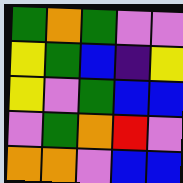[["green", "orange", "green", "violet", "violet"], ["yellow", "green", "blue", "indigo", "yellow"], ["yellow", "violet", "green", "blue", "blue"], ["violet", "green", "orange", "red", "violet"], ["orange", "orange", "violet", "blue", "blue"]]